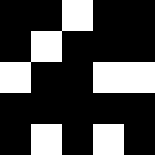[["black", "black", "white", "black", "black"], ["black", "white", "black", "black", "black"], ["white", "black", "black", "white", "white"], ["black", "black", "black", "black", "black"], ["black", "white", "black", "white", "black"]]